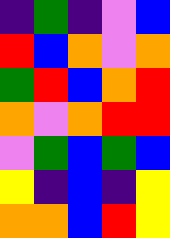[["indigo", "green", "indigo", "violet", "blue"], ["red", "blue", "orange", "violet", "orange"], ["green", "red", "blue", "orange", "red"], ["orange", "violet", "orange", "red", "red"], ["violet", "green", "blue", "green", "blue"], ["yellow", "indigo", "blue", "indigo", "yellow"], ["orange", "orange", "blue", "red", "yellow"]]